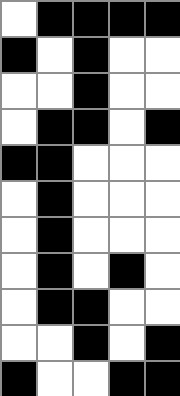[["white", "black", "black", "black", "black"], ["black", "white", "black", "white", "white"], ["white", "white", "black", "white", "white"], ["white", "black", "black", "white", "black"], ["black", "black", "white", "white", "white"], ["white", "black", "white", "white", "white"], ["white", "black", "white", "white", "white"], ["white", "black", "white", "black", "white"], ["white", "black", "black", "white", "white"], ["white", "white", "black", "white", "black"], ["black", "white", "white", "black", "black"]]